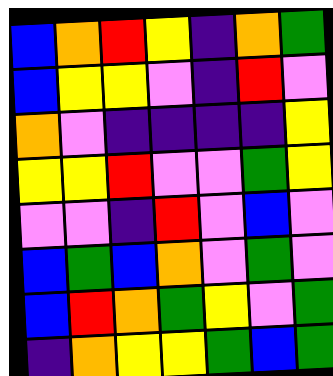[["blue", "orange", "red", "yellow", "indigo", "orange", "green"], ["blue", "yellow", "yellow", "violet", "indigo", "red", "violet"], ["orange", "violet", "indigo", "indigo", "indigo", "indigo", "yellow"], ["yellow", "yellow", "red", "violet", "violet", "green", "yellow"], ["violet", "violet", "indigo", "red", "violet", "blue", "violet"], ["blue", "green", "blue", "orange", "violet", "green", "violet"], ["blue", "red", "orange", "green", "yellow", "violet", "green"], ["indigo", "orange", "yellow", "yellow", "green", "blue", "green"]]